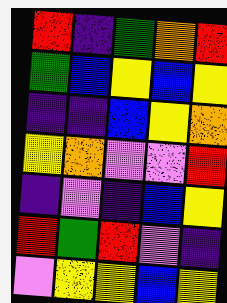[["red", "indigo", "green", "orange", "red"], ["green", "blue", "yellow", "blue", "yellow"], ["indigo", "indigo", "blue", "yellow", "orange"], ["yellow", "orange", "violet", "violet", "red"], ["indigo", "violet", "indigo", "blue", "yellow"], ["red", "green", "red", "violet", "indigo"], ["violet", "yellow", "yellow", "blue", "yellow"]]